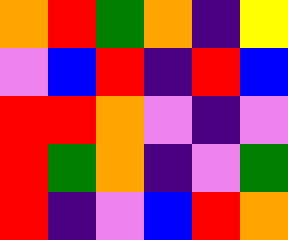[["orange", "red", "green", "orange", "indigo", "yellow"], ["violet", "blue", "red", "indigo", "red", "blue"], ["red", "red", "orange", "violet", "indigo", "violet"], ["red", "green", "orange", "indigo", "violet", "green"], ["red", "indigo", "violet", "blue", "red", "orange"]]